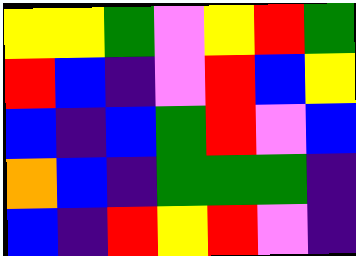[["yellow", "yellow", "green", "violet", "yellow", "red", "green"], ["red", "blue", "indigo", "violet", "red", "blue", "yellow"], ["blue", "indigo", "blue", "green", "red", "violet", "blue"], ["orange", "blue", "indigo", "green", "green", "green", "indigo"], ["blue", "indigo", "red", "yellow", "red", "violet", "indigo"]]